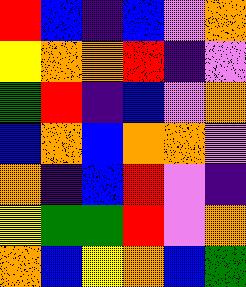[["red", "blue", "indigo", "blue", "violet", "orange"], ["yellow", "orange", "orange", "red", "indigo", "violet"], ["green", "red", "indigo", "blue", "violet", "orange"], ["blue", "orange", "blue", "orange", "orange", "violet"], ["orange", "indigo", "blue", "red", "violet", "indigo"], ["yellow", "green", "green", "red", "violet", "orange"], ["orange", "blue", "yellow", "orange", "blue", "green"]]